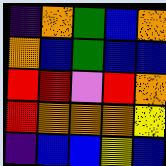[["indigo", "orange", "green", "blue", "orange"], ["orange", "blue", "green", "blue", "blue"], ["red", "red", "violet", "red", "orange"], ["red", "orange", "orange", "orange", "yellow"], ["indigo", "blue", "blue", "yellow", "blue"]]